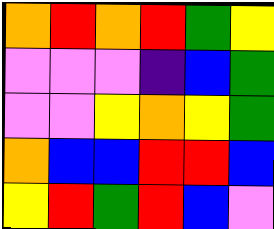[["orange", "red", "orange", "red", "green", "yellow"], ["violet", "violet", "violet", "indigo", "blue", "green"], ["violet", "violet", "yellow", "orange", "yellow", "green"], ["orange", "blue", "blue", "red", "red", "blue"], ["yellow", "red", "green", "red", "blue", "violet"]]